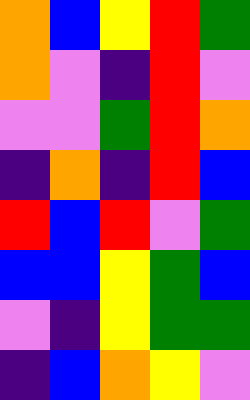[["orange", "blue", "yellow", "red", "green"], ["orange", "violet", "indigo", "red", "violet"], ["violet", "violet", "green", "red", "orange"], ["indigo", "orange", "indigo", "red", "blue"], ["red", "blue", "red", "violet", "green"], ["blue", "blue", "yellow", "green", "blue"], ["violet", "indigo", "yellow", "green", "green"], ["indigo", "blue", "orange", "yellow", "violet"]]